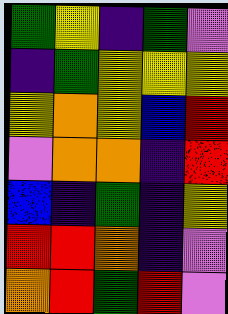[["green", "yellow", "indigo", "green", "violet"], ["indigo", "green", "yellow", "yellow", "yellow"], ["yellow", "orange", "yellow", "blue", "red"], ["violet", "orange", "orange", "indigo", "red"], ["blue", "indigo", "green", "indigo", "yellow"], ["red", "red", "orange", "indigo", "violet"], ["orange", "red", "green", "red", "violet"]]